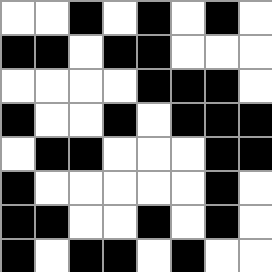[["white", "white", "black", "white", "black", "white", "black", "white"], ["black", "black", "white", "black", "black", "white", "white", "white"], ["white", "white", "white", "white", "black", "black", "black", "white"], ["black", "white", "white", "black", "white", "black", "black", "black"], ["white", "black", "black", "white", "white", "white", "black", "black"], ["black", "white", "white", "white", "white", "white", "black", "white"], ["black", "black", "white", "white", "black", "white", "black", "white"], ["black", "white", "black", "black", "white", "black", "white", "white"]]